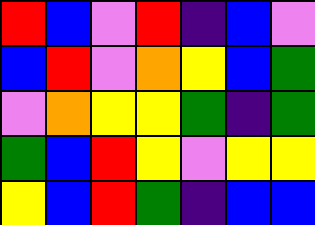[["red", "blue", "violet", "red", "indigo", "blue", "violet"], ["blue", "red", "violet", "orange", "yellow", "blue", "green"], ["violet", "orange", "yellow", "yellow", "green", "indigo", "green"], ["green", "blue", "red", "yellow", "violet", "yellow", "yellow"], ["yellow", "blue", "red", "green", "indigo", "blue", "blue"]]